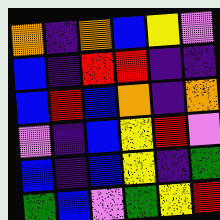[["orange", "indigo", "orange", "blue", "yellow", "violet"], ["blue", "indigo", "red", "red", "indigo", "indigo"], ["blue", "red", "blue", "orange", "indigo", "orange"], ["violet", "indigo", "blue", "yellow", "red", "violet"], ["blue", "indigo", "blue", "yellow", "indigo", "green"], ["green", "blue", "violet", "green", "yellow", "red"]]